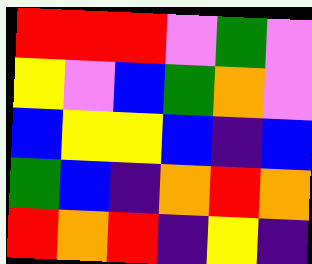[["red", "red", "red", "violet", "green", "violet"], ["yellow", "violet", "blue", "green", "orange", "violet"], ["blue", "yellow", "yellow", "blue", "indigo", "blue"], ["green", "blue", "indigo", "orange", "red", "orange"], ["red", "orange", "red", "indigo", "yellow", "indigo"]]